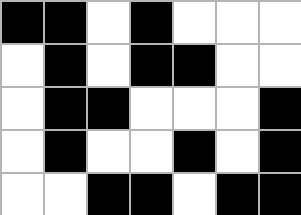[["black", "black", "white", "black", "white", "white", "white"], ["white", "black", "white", "black", "black", "white", "white"], ["white", "black", "black", "white", "white", "white", "black"], ["white", "black", "white", "white", "black", "white", "black"], ["white", "white", "black", "black", "white", "black", "black"]]